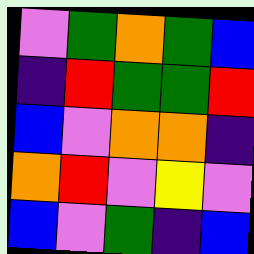[["violet", "green", "orange", "green", "blue"], ["indigo", "red", "green", "green", "red"], ["blue", "violet", "orange", "orange", "indigo"], ["orange", "red", "violet", "yellow", "violet"], ["blue", "violet", "green", "indigo", "blue"]]